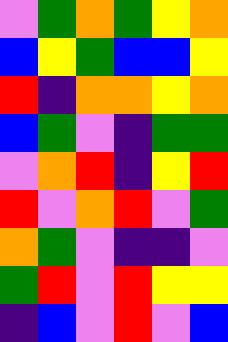[["violet", "green", "orange", "green", "yellow", "orange"], ["blue", "yellow", "green", "blue", "blue", "yellow"], ["red", "indigo", "orange", "orange", "yellow", "orange"], ["blue", "green", "violet", "indigo", "green", "green"], ["violet", "orange", "red", "indigo", "yellow", "red"], ["red", "violet", "orange", "red", "violet", "green"], ["orange", "green", "violet", "indigo", "indigo", "violet"], ["green", "red", "violet", "red", "yellow", "yellow"], ["indigo", "blue", "violet", "red", "violet", "blue"]]